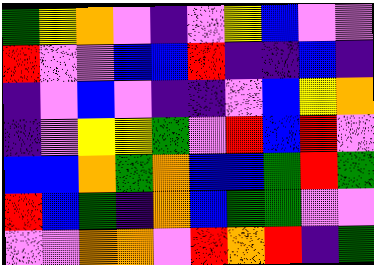[["green", "yellow", "orange", "violet", "indigo", "violet", "yellow", "blue", "violet", "violet"], ["red", "violet", "violet", "blue", "blue", "red", "indigo", "indigo", "blue", "indigo"], ["indigo", "violet", "blue", "violet", "indigo", "indigo", "violet", "blue", "yellow", "orange"], ["indigo", "violet", "yellow", "yellow", "green", "violet", "red", "blue", "red", "violet"], ["blue", "blue", "orange", "green", "orange", "blue", "blue", "green", "red", "green"], ["red", "blue", "green", "indigo", "orange", "blue", "green", "green", "violet", "violet"], ["violet", "violet", "orange", "orange", "violet", "red", "orange", "red", "indigo", "green"]]